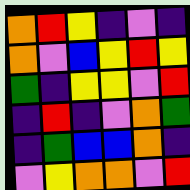[["orange", "red", "yellow", "indigo", "violet", "indigo"], ["orange", "violet", "blue", "yellow", "red", "yellow"], ["green", "indigo", "yellow", "yellow", "violet", "red"], ["indigo", "red", "indigo", "violet", "orange", "green"], ["indigo", "green", "blue", "blue", "orange", "indigo"], ["violet", "yellow", "orange", "orange", "violet", "red"]]